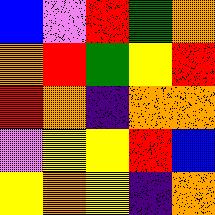[["blue", "violet", "red", "green", "orange"], ["orange", "red", "green", "yellow", "red"], ["red", "orange", "indigo", "orange", "orange"], ["violet", "yellow", "yellow", "red", "blue"], ["yellow", "orange", "yellow", "indigo", "orange"]]